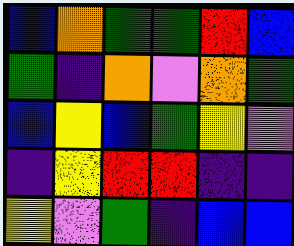[["blue", "orange", "green", "green", "red", "blue"], ["green", "indigo", "orange", "violet", "orange", "green"], ["blue", "yellow", "blue", "green", "yellow", "violet"], ["indigo", "yellow", "red", "red", "indigo", "indigo"], ["yellow", "violet", "green", "indigo", "blue", "blue"]]